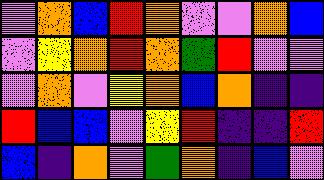[["violet", "orange", "blue", "red", "orange", "violet", "violet", "orange", "blue"], ["violet", "yellow", "orange", "red", "orange", "green", "red", "violet", "violet"], ["violet", "orange", "violet", "yellow", "orange", "blue", "orange", "indigo", "indigo"], ["red", "blue", "blue", "violet", "yellow", "red", "indigo", "indigo", "red"], ["blue", "indigo", "orange", "violet", "green", "orange", "indigo", "blue", "violet"]]